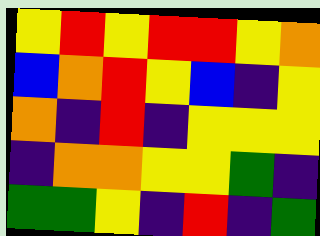[["yellow", "red", "yellow", "red", "red", "yellow", "orange"], ["blue", "orange", "red", "yellow", "blue", "indigo", "yellow"], ["orange", "indigo", "red", "indigo", "yellow", "yellow", "yellow"], ["indigo", "orange", "orange", "yellow", "yellow", "green", "indigo"], ["green", "green", "yellow", "indigo", "red", "indigo", "green"]]